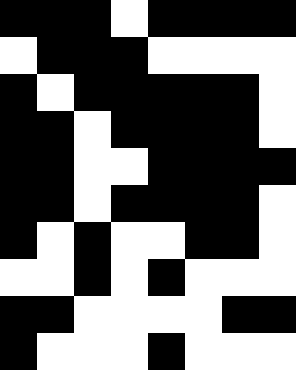[["black", "black", "black", "white", "black", "black", "black", "black"], ["white", "black", "black", "black", "white", "white", "white", "white"], ["black", "white", "black", "black", "black", "black", "black", "white"], ["black", "black", "white", "black", "black", "black", "black", "white"], ["black", "black", "white", "white", "black", "black", "black", "black"], ["black", "black", "white", "black", "black", "black", "black", "white"], ["black", "white", "black", "white", "white", "black", "black", "white"], ["white", "white", "black", "white", "black", "white", "white", "white"], ["black", "black", "white", "white", "white", "white", "black", "black"], ["black", "white", "white", "white", "black", "white", "white", "white"]]